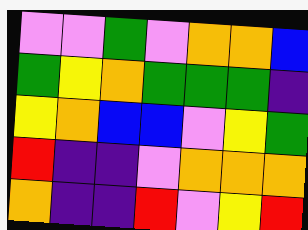[["violet", "violet", "green", "violet", "orange", "orange", "blue"], ["green", "yellow", "orange", "green", "green", "green", "indigo"], ["yellow", "orange", "blue", "blue", "violet", "yellow", "green"], ["red", "indigo", "indigo", "violet", "orange", "orange", "orange"], ["orange", "indigo", "indigo", "red", "violet", "yellow", "red"]]